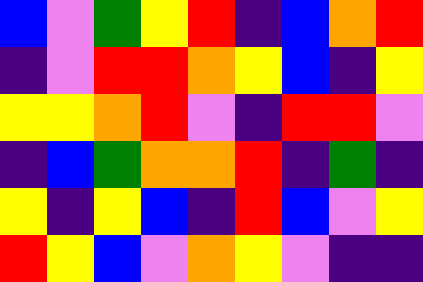[["blue", "violet", "green", "yellow", "red", "indigo", "blue", "orange", "red"], ["indigo", "violet", "red", "red", "orange", "yellow", "blue", "indigo", "yellow"], ["yellow", "yellow", "orange", "red", "violet", "indigo", "red", "red", "violet"], ["indigo", "blue", "green", "orange", "orange", "red", "indigo", "green", "indigo"], ["yellow", "indigo", "yellow", "blue", "indigo", "red", "blue", "violet", "yellow"], ["red", "yellow", "blue", "violet", "orange", "yellow", "violet", "indigo", "indigo"]]